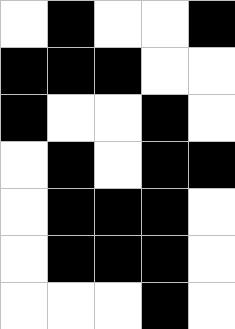[["white", "black", "white", "white", "black"], ["black", "black", "black", "white", "white"], ["black", "white", "white", "black", "white"], ["white", "black", "white", "black", "black"], ["white", "black", "black", "black", "white"], ["white", "black", "black", "black", "white"], ["white", "white", "white", "black", "white"]]